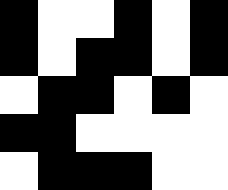[["black", "white", "white", "black", "white", "black"], ["black", "white", "black", "black", "white", "black"], ["white", "black", "black", "white", "black", "white"], ["black", "black", "white", "white", "white", "white"], ["white", "black", "black", "black", "white", "white"]]